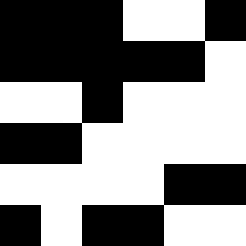[["black", "black", "black", "white", "white", "black"], ["black", "black", "black", "black", "black", "white"], ["white", "white", "black", "white", "white", "white"], ["black", "black", "white", "white", "white", "white"], ["white", "white", "white", "white", "black", "black"], ["black", "white", "black", "black", "white", "white"]]